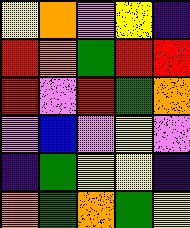[["yellow", "orange", "violet", "yellow", "indigo"], ["red", "orange", "green", "red", "red"], ["red", "violet", "red", "green", "orange"], ["violet", "blue", "violet", "yellow", "violet"], ["indigo", "green", "yellow", "yellow", "indigo"], ["orange", "green", "orange", "green", "yellow"]]